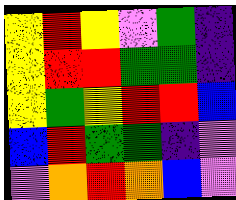[["yellow", "red", "yellow", "violet", "green", "indigo"], ["yellow", "red", "red", "green", "green", "indigo"], ["yellow", "green", "yellow", "red", "red", "blue"], ["blue", "red", "green", "green", "indigo", "violet"], ["violet", "orange", "red", "orange", "blue", "violet"]]